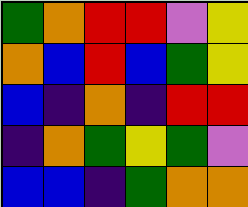[["green", "orange", "red", "red", "violet", "yellow"], ["orange", "blue", "red", "blue", "green", "yellow"], ["blue", "indigo", "orange", "indigo", "red", "red"], ["indigo", "orange", "green", "yellow", "green", "violet"], ["blue", "blue", "indigo", "green", "orange", "orange"]]